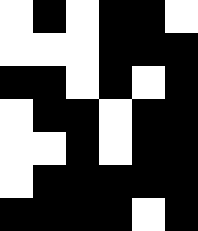[["white", "black", "white", "black", "black", "white"], ["white", "white", "white", "black", "black", "black"], ["black", "black", "white", "black", "white", "black"], ["white", "black", "black", "white", "black", "black"], ["white", "white", "black", "white", "black", "black"], ["white", "black", "black", "black", "black", "black"], ["black", "black", "black", "black", "white", "black"]]